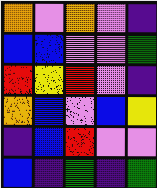[["orange", "violet", "orange", "violet", "indigo"], ["blue", "blue", "violet", "violet", "green"], ["red", "yellow", "red", "violet", "indigo"], ["orange", "blue", "violet", "blue", "yellow"], ["indigo", "blue", "red", "violet", "violet"], ["blue", "indigo", "green", "indigo", "green"]]